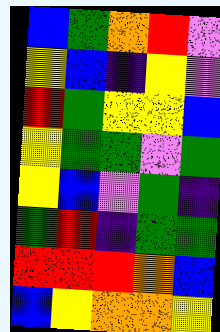[["blue", "green", "orange", "red", "violet"], ["yellow", "blue", "indigo", "yellow", "violet"], ["red", "green", "yellow", "yellow", "blue"], ["yellow", "green", "green", "violet", "green"], ["yellow", "blue", "violet", "green", "indigo"], ["green", "red", "indigo", "green", "green"], ["red", "red", "red", "orange", "blue"], ["blue", "yellow", "orange", "orange", "yellow"]]